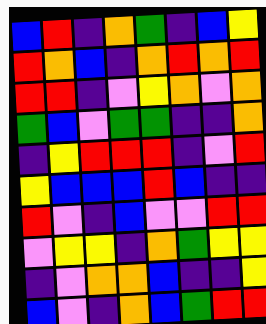[["blue", "red", "indigo", "orange", "green", "indigo", "blue", "yellow"], ["red", "orange", "blue", "indigo", "orange", "red", "orange", "red"], ["red", "red", "indigo", "violet", "yellow", "orange", "violet", "orange"], ["green", "blue", "violet", "green", "green", "indigo", "indigo", "orange"], ["indigo", "yellow", "red", "red", "red", "indigo", "violet", "red"], ["yellow", "blue", "blue", "blue", "red", "blue", "indigo", "indigo"], ["red", "violet", "indigo", "blue", "violet", "violet", "red", "red"], ["violet", "yellow", "yellow", "indigo", "orange", "green", "yellow", "yellow"], ["indigo", "violet", "orange", "orange", "blue", "indigo", "indigo", "yellow"], ["blue", "violet", "indigo", "orange", "blue", "green", "red", "red"]]